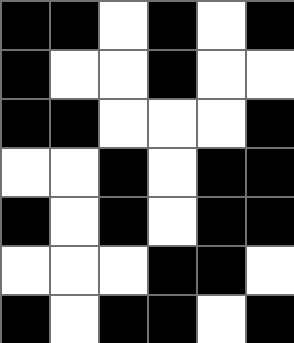[["black", "black", "white", "black", "white", "black"], ["black", "white", "white", "black", "white", "white"], ["black", "black", "white", "white", "white", "black"], ["white", "white", "black", "white", "black", "black"], ["black", "white", "black", "white", "black", "black"], ["white", "white", "white", "black", "black", "white"], ["black", "white", "black", "black", "white", "black"]]